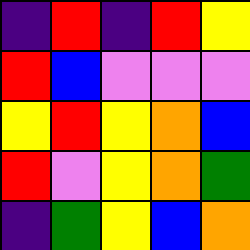[["indigo", "red", "indigo", "red", "yellow"], ["red", "blue", "violet", "violet", "violet"], ["yellow", "red", "yellow", "orange", "blue"], ["red", "violet", "yellow", "orange", "green"], ["indigo", "green", "yellow", "blue", "orange"]]